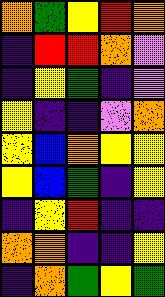[["orange", "green", "yellow", "red", "orange"], ["indigo", "red", "red", "orange", "violet"], ["indigo", "yellow", "green", "indigo", "violet"], ["yellow", "indigo", "indigo", "violet", "orange"], ["yellow", "blue", "orange", "yellow", "yellow"], ["yellow", "blue", "green", "indigo", "yellow"], ["indigo", "yellow", "red", "indigo", "indigo"], ["orange", "orange", "indigo", "indigo", "yellow"], ["indigo", "orange", "green", "yellow", "green"]]